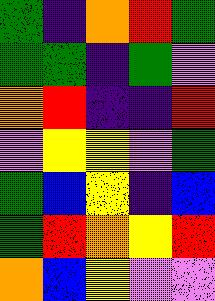[["green", "indigo", "orange", "red", "green"], ["green", "green", "indigo", "green", "violet"], ["orange", "red", "indigo", "indigo", "red"], ["violet", "yellow", "yellow", "violet", "green"], ["green", "blue", "yellow", "indigo", "blue"], ["green", "red", "orange", "yellow", "red"], ["orange", "blue", "yellow", "violet", "violet"]]